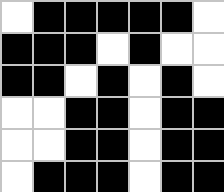[["white", "black", "black", "black", "black", "black", "white"], ["black", "black", "black", "white", "black", "white", "white"], ["black", "black", "white", "black", "white", "black", "white"], ["white", "white", "black", "black", "white", "black", "black"], ["white", "white", "black", "black", "white", "black", "black"], ["white", "black", "black", "black", "white", "black", "black"]]